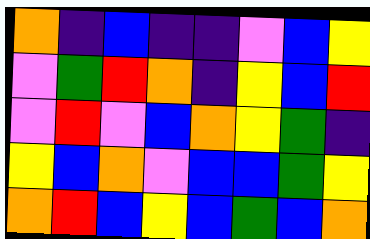[["orange", "indigo", "blue", "indigo", "indigo", "violet", "blue", "yellow"], ["violet", "green", "red", "orange", "indigo", "yellow", "blue", "red"], ["violet", "red", "violet", "blue", "orange", "yellow", "green", "indigo"], ["yellow", "blue", "orange", "violet", "blue", "blue", "green", "yellow"], ["orange", "red", "blue", "yellow", "blue", "green", "blue", "orange"]]